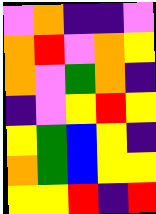[["violet", "orange", "indigo", "indigo", "violet"], ["orange", "red", "violet", "orange", "yellow"], ["orange", "violet", "green", "orange", "indigo"], ["indigo", "violet", "yellow", "red", "yellow"], ["yellow", "green", "blue", "yellow", "indigo"], ["orange", "green", "blue", "yellow", "yellow"], ["yellow", "yellow", "red", "indigo", "red"]]